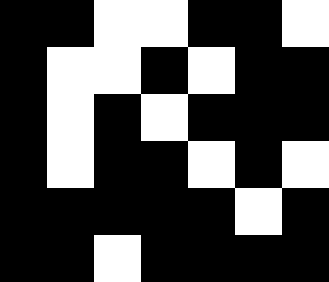[["black", "black", "white", "white", "black", "black", "white"], ["black", "white", "white", "black", "white", "black", "black"], ["black", "white", "black", "white", "black", "black", "black"], ["black", "white", "black", "black", "white", "black", "white"], ["black", "black", "black", "black", "black", "white", "black"], ["black", "black", "white", "black", "black", "black", "black"]]